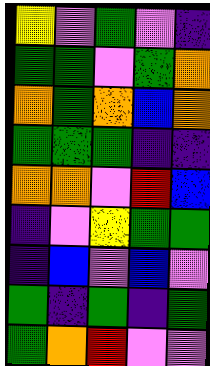[["yellow", "violet", "green", "violet", "indigo"], ["green", "green", "violet", "green", "orange"], ["orange", "green", "orange", "blue", "orange"], ["green", "green", "green", "indigo", "indigo"], ["orange", "orange", "violet", "red", "blue"], ["indigo", "violet", "yellow", "green", "green"], ["indigo", "blue", "violet", "blue", "violet"], ["green", "indigo", "green", "indigo", "green"], ["green", "orange", "red", "violet", "violet"]]